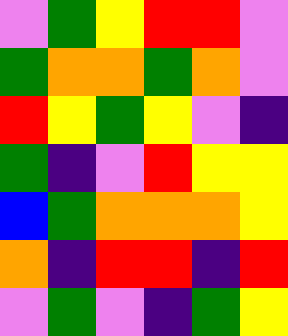[["violet", "green", "yellow", "red", "red", "violet"], ["green", "orange", "orange", "green", "orange", "violet"], ["red", "yellow", "green", "yellow", "violet", "indigo"], ["green", "indigo", "violet", "red", "yellow", "yellow"], ["blue", "green", "orange", "orange", "orange", "yellow"], ["orange", "indigo", "red", "red", "indigo", "red"], ["violet", "green", "violet", "indigo", "green", "yellow"]]